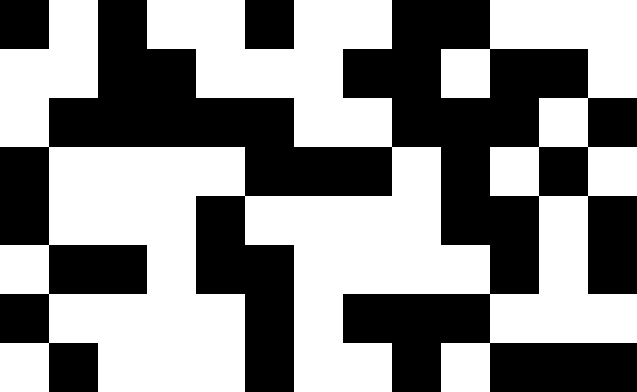[["black", "white", "black", "white", "white", "black", "white", "white", "black", "black", "white", "white", "white"], ["white", "white", "black", "black", "white", "white", "white", "black", "black", "white", "black", "black", "white"], ["white", "black", "black", "black", "black", "black", "white", "white", "black", "black", "black", "white", "black"], ["black", "white", "white", "white", "white", "black", "black", "black", "white", "black", "white", "black", "white"], ["black", "white", "white", "white", "black", "white", "white", "white", "white", "black", "black", "white", "black"], ["white", "black", "black", "white", "black", "black", "white", "white", "white", "white", "black", "white", "black"], ["black", "white", "white", "white", "white", "black", "white", "black", "black", "black", "white", "white", "white"], ["white", "black", "white", "white", "white", "black", "white", "white", "black", "white", "black", "black", "black"]]